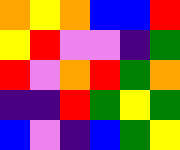[["orange", "yellow", "orange", "blue", "blue", "red"], ["yellow", "red", "violet", "violet", "indigo", "green"], ["red", "violet", "orange", "red", "green", "orange"], ["indigo", "indigo", "red", "green", "yellow", "green"], ["blue", "violet", "indigo", "blue", "green", "yellow"]]